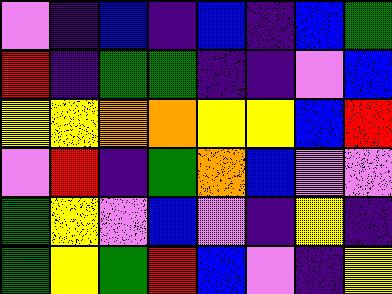[["violet", "indigo", "blue", "indigo", "blue", "indigo", "blue", "green"], ["red", "indigo", "green", "green", "indigo", "indigo", "violet", "blue"], ["yellow", "yellow", "orange", "orange", "yellow", "yellow", "blue", "red"], ["violet", "red", "indigo", "green", "orange", "blue", "violet", "violet"], ["green", "yellow", "violet", "blue", "violet", "indigo", "yellow", "indigo"], ["green", "yellow", "green", "red", "blue", "violet", "indigo", "yellow"]]